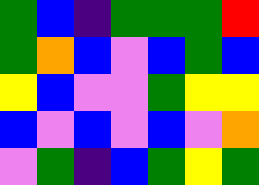[["green", "blue", "indigo", "green", "green", "green", "red"], ["green", "orange", "blue", "violet", "blue", "green", "blue"], ["yellow", "blue", "violet", "violet", "green", "yellow", "yellow"], ["blue", "violet", "blue", "violet", "blue", "violet", "orange"], ["violet", "green", "indigo", "blue", "green", "yellow", "green"]]